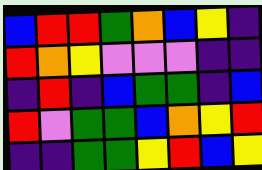[["blue", "red", "red", "green", "orange", "blue", "yellow", "indigo"], ["red", "orange", "yellow", "violet", "violet", "violet", "indigo", "indigo"], ["indigo", "red", "indigo", "blue", "green", "green", "indigo", "blue"], ["red", "violet", "green", "green", "blue", "orange", "yellow", "red"], ["indigo", "indigo", "green", "green", "yellow", "red", "blue", "yellow"]]